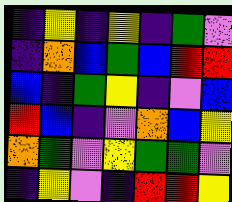[["indigo", "yellow", "indigo", "yellow", "indigo", "green", "violet"], ["indigo", "orange", "blue", "green", "blue", "red", "red"], ["blue", "indigo", "green", "yellow", "indigo", "violet", "blue"], ["red", "blue", "indigo", "violet", "orange", "blue", "yellow"], ["orange", "green", "violet", "yellow", "green", "green", "violet"], ["indigo", "yellow", "violet", "indigo", "red", "red", "yellow"]]